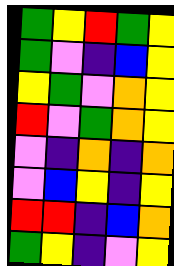[["green", "yellow", "red", "green", "yellow"], ["green", "violet", "indigo", "blue", "yellow"], ["yellow", "green", "violet", "orange", "yellow"], ["red", "violet", "green", "orange", "yellow"], ["violet", "indigo", "orange", "indigo", "orange"], ["violet", "blue", "yellow", "indigo", "yellow"], ["red", "red", "indigo", "blue", "orange"], ["green", "yellow", "indigo", "violet", "yellow"]]